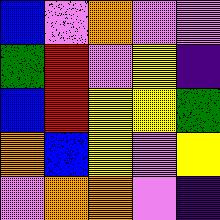[["blue", "violet", "orange", "violet", "violet"], ["green", "red", "violet", "yellow", "indigo"], ["blue", "red", "yellow", "yellow", "green"], ["orange", "blue", "yellow", "violet", "yellow"], ["violet", "orange", "orange", "violet", "indigo"]]